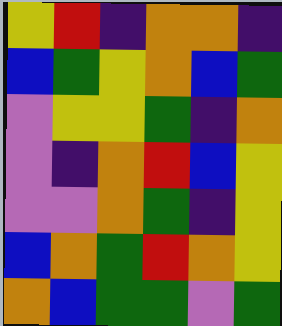[["yellow", "red", "indigo", "orange", "orange", "indigo"], ["blue", "green", "yellow", "orange", "blue", "green"], ["violet", "yellow", "yellow", "green", "indigo", "orange"], ["violet", "indigo", "orange", "red", "blue", "yellow"], ["violet", "violet", "orange", "green", "indigo", "yellow"], ["blue", "orange", "green", "red", "orange", "yellow"], ["orange", "blue", "green", "green", "violet", "green"]]